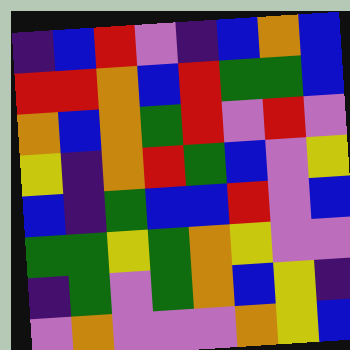[["indigo", "blue", "red", "violet", "indigo", "blue", "orange", "blue"], ["red", "red", "orange", "blue", "red", "green", "green", "blue"], ["orange", "blue", "orange", "green", "red", "violet", "red", "violet"], ["yellow", "indigo", "orange", "red", "green", "blue", "violet", "yellow"], ["blue", "indigo", "green", "blue", "blue", "red", "violet", "blue"], ["green", "green", "yellow", "green", "orange", "yellow", "violet", "violet"], ["indigo", "green", "violet", "green", "orange", "blue", "yellow", "indigo"], ["violet", "orange", "violet", "violet", "violet", "orange", "yellow", "blue"]]